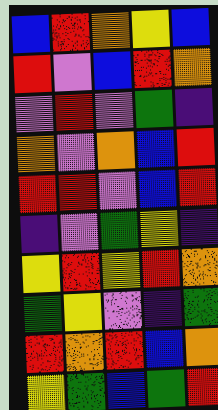[["blue", "red", "orange", "yellow", "blue"], ["red", "violet", "blue", "red", "orange"], ["violet", "red", "violet", "green", "indigo"], ["orange", "violet", "orange", "blue", "red"], ["red", "red", "violet", "blue", "red"], ["indigo", "violet", "green", "yellow", "indigo"], ["yellow", "red", "yellow", "red", "orange"], ["green", "yellow", "violet", "indigo", "green"], ["red", "orange", "red", "blue", "orange"], ["yellow", "green", "blue", "green", "red"]]